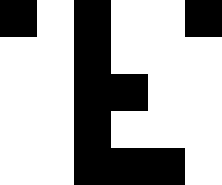[["black", "white", "black", "white", "white", "black"], ["white", "white", "black", "white", "white", "white"], ["white", "white", "black", "black", "white", "white"], ["white", "white", "black", "white", "white", "white"], ["white", "white", "black", "black", "black", "white"]]